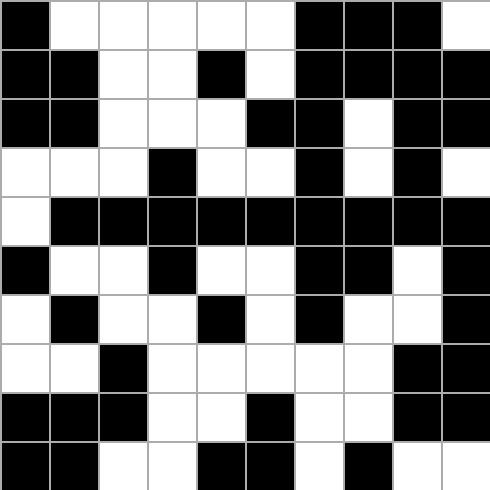[["black", "white", "white", "white", "white", "white", "black", "black", "black", "white"], ["black", "black", "white", "white", "black", "white", "black", "black", "black", "black"], ["black", "black", "white", "white", "white", "black", "black", "white", "black", "black"], ["white", "white", "white", "black", "white", "white", "black", "white", "black", "white"], ["white", "black", "black", "black", "black", "black", "black", "black", "black", "black"], ["black", "white", "white", "black", "white", "white", "black", "black", "white", "black"], ["white", "black", "white", "white", "black", "white", "black", "white", "white", "black"], ["white", "white", "black", "white", "white", "white", "white", "white", "black", "black"], ["black", "black", "black", "white", "white", "black", "white", "white", "black", "black"], ["black", "black", "white", "white", "black", "black", "white", "black", "white", "white"]]